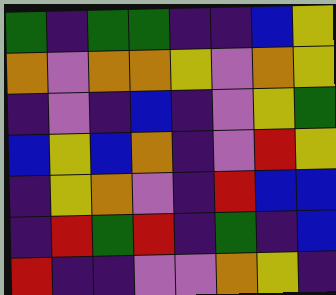[["green", "indigo", "green", "green", "indigo", "indigo", "blue", "yellow"], ["orange", "violet", "orange", "orange", "yellow", "violet", "orange", "yellow"], ["indigo", "violet", "indigo", "blue", "indigo", "violet", "yellow", "green"], ["blue", "yellow", "blue", "orange", "indigo", "violet", "red", "yellow"], ["indigo", "yellow", "orange", "violet", "indigo", "red", "blue", "blue"], ["indigo", "red", "green", "red", "indigo", "green", "indigo", "blue"], ["red", "indigo", "indigo", "violet", "violet", "orange", "yellow", "indigo"]]